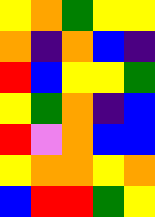[["yellow", "orange", "green", "yellow", "yellow"], ["orange", "indigo", "orange", "blue", "indigo"], ["red", "blue", "yellow", "yellow", "green"], ["yellow", "green", "orange", "indigo", "blue"], ["red", "violet", "orange", "blue", "blue"], ["yellow", "orange", "orange", "yellow", "orange"], ["blue", "red", "red", "green", "yellow"]]